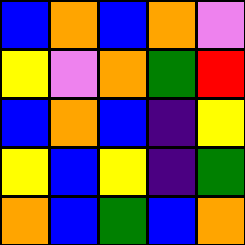[["blue", "orange", "blue", "orange", "violet"], ["yellow", "violet", "orange", "green", "red"], ["blue", "orange", "blue", "indigo", "yellow"], ["yellow", "blue", "yellow", "indigo", "green"], ["orange", "blue", "green", "blue", "orange"]]